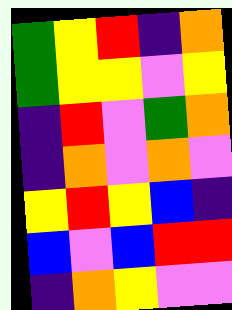[["green", "yellow", "red", "indigo", "orange"], ["green", "yellow", "yellow", "violet", "yellow"], ["indigo", "red", "violet", "green", "orange"], ["indigo", "orange", "violet", "orange", "violet"], ["yellow", "red", "yellow", "blue", "indigo"], ["blue", "violet", "blue", "red", "red"], ["indigo", "orange", "yellow", "violet", "violet"]]